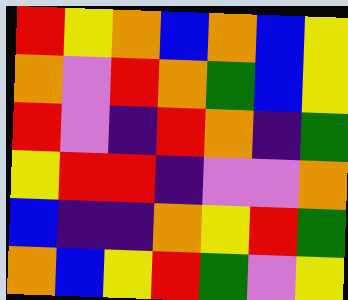[["red", "yellow", "orange", "blue", "orange", "blue", "yellow"], ["orange", "violet", "red", "orange", "green", "blue", "yellow"], ["red", "violet", "indigo", "red", "orange", "indigo", "green"], ["yellow", "red", "red", "indigo", "violet", "violet", "orange"], ["blue", "indigo", "indigo", "orange", "yellow", "red", "green"], ["orange", "blue", "yellow", "red", "green", "violet", "yellow"]]